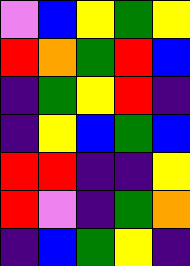[["violet", "blue", "yellow", "green", "yellow"], ["red", "orange", "green", "red", "blue"], ["indigo", "green", "yellow", "red", "indigo"], ["indigo", "yellow", "blue", "green", "blue"], ["red", "red", "indigo", "indigo", "yellow"], ["red", "violet", "indigo", "green", "orange"], ["indigo", "blue", "green", "yellow", "indigo"]]